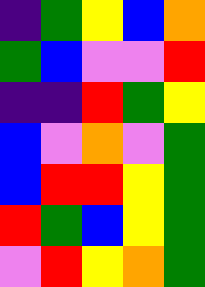[["indigo", "green", "yellow", "blue", "orange"], ["green", "blue", "violet", "violet", "red"], ["indigo", "indigo", "red", "green", "yellow"], ["blue", "violet", "orange", "violet", "green"], ["blue", "red", "red", "yellow", "green"], ["red", "green", "blue", "yellow", "green"], ["violet", "red", "yellow", "orange", "green"]]